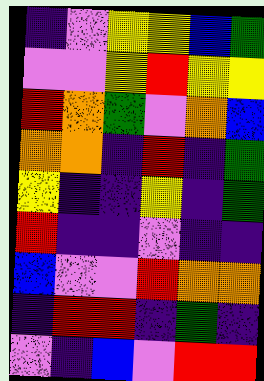[["indigo", "violet", "yellow", "yellow", "blue", "green"], ["violet", "violet", "yellow", "red", "yellow", "yellow"], ["red", "orange", "green", "violet", "orange", "blue"], ["orange", "orange", "indigo", "red", "indigo", "green"], ["yellow", "indigo", "indigo", "yellow", "indigo", "green"], ["red", "indigo", "indigo", "violet", "indigo", "indigo"], ["blue", "violet", "violet", "red", "orange", "orange"], ["indigo", "red", "red", "indigo", "green", "indigo"], ["violet", "indigo", "blue", "violet", "red", "red"]]